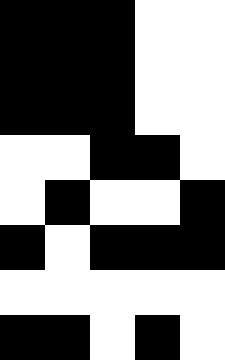[["black", "black", "black", "white", "white"], ["black", "black", "black", "white", "white"], ["black", "black", "black", "white", "white"], ["white", "white", "black", "black", "white"], ["white", "black", "white", "white", "black"], ["black", "white", "black", "black", "black"], ["white", "white", "white", "white", "white"], ["black", "black", "white", "black", "white"]]